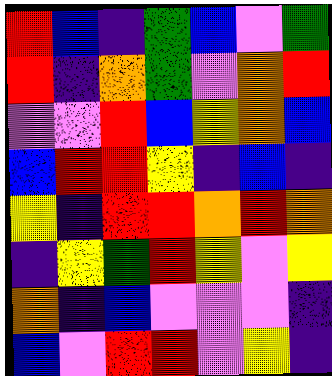[["red", "blue", "indigo", "green", "blue", "violet", "green"], ["red", "indigo", "orange", "green", "violet", "orange", "red"], ["violet", "violet", "red", "blue", "yellow", "orange", "blue"], ["blue", "red", "red", "yellow", "indigo", "blue", "indigo"], ["yellow", "indigo", "red", "red", "orange", "red", "orange"], ["indigo", "yellow", "green", "red", "yellow", "violet", "yellow"], ["orange", "indigo", "blue", "violet", "violet", "violet", "indigo"], ["blue", "violet", "red", "red", "violet", "yellow", "indigo"]]